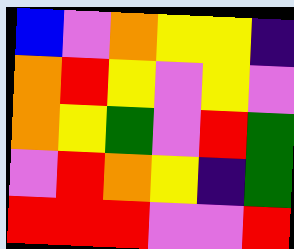[["blue", "violet", "orange", "yellow", "yellow", "indigo"], ["orange", "red", "yellow", "violet", "yellow", "violet"], ["orange", "yellow", "green", "violet", "red", "green"], ["violet", "red", "orange", "yellow", "indigo", "green"], ["red", "red", "red", "violet", "violet", "red"]]